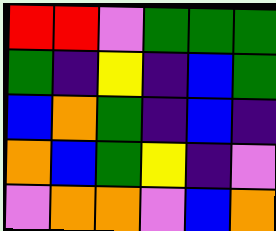[["red", "red", "violet", "green", "green", "green"], ["green", "indigo", "yellow", "indigo", "blue", "green"], ["blue", "orange", "green", "indigo", "blue", "indigo"], ["orange", "blue", "green", "yellow", "indigo", "violet"], ["violet", "orange", "orange", "violet", "blue", "orange"]]